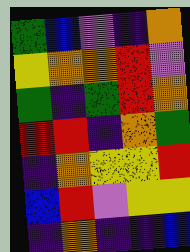[["green", "blue", "violet", "indigo", "orange"], ["yellow", "orange", "orange", "red", "violet"], ["green", "indigo", "green", "red", "orange"], ["red", "red", "indigo", "orange", "green"], ["indigo", "orange", "yellow", "yellow", "red"], ["blue", "red", "violet", "yellow", "yellow"], ["indigo", "orange", "indigo", "indigo", "blue"]]